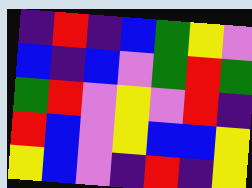[["indigo", "red", "indigo", "blue", "green", "yellow", "violet"], ["blue", "indigo", "blue", "violet", "green", "red", "green"], ["green", "red", "violet", "yellow", "violet", "red", "indigo"], ["red", "blue", "violet", "yellow", "blue", "blue", "yellow"], ["yellow", "blue", "violet", "indigo", "red", "indigo", "yellow"]]